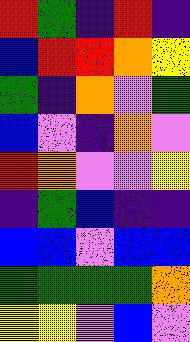[["red", "green", "indigo", "red", "indigo"], ["blue", "red", "red", "orange", "yellow"], ["green", "indigo", "orange", "violet", "green"], ["blue", "violet", "indigo", "orange", "violet"], ["red", "orange", "violet", "violet", "yellow"], ["indigo", "green", "blue", "indigo", "indigo"], ["blue", "blue", "violet", "blue", "blue"], ["green", "green", "green", "green", "orange"], ["yellow", "yellow", "violet", "blue", "violet"]]